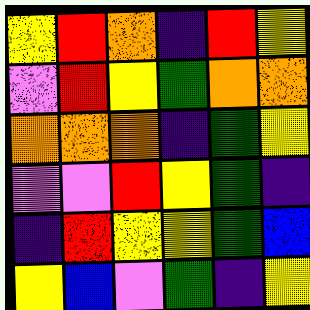[["yellow", "red", "orange", "indigo", "red", "yellow"], ["violet", "red", "yellow", "green", "orange", "orange"], ["orange", "orange", "orange", "indigo", "green", "yellow"], ["violet", "violet", "red", "yellow", "green", "indigo"], ["indigo", "red", "yellow", "yellow", "green", "blue"], ["yellow", "blue", "violet", "green", "indigo", "yellow"]]